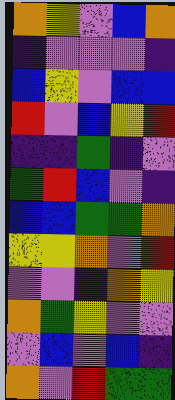[["orange", "yellow", "violet", "blue", "orange"], ["indigo", "violet", "violet", "violet", "indigo"], ["blue", "yellow", "violet", "blue", "blue"], ["red", "violet", "blue", "yellow", "red"], ["indigo", "indigo", "green", "indigo", "violet"], ["green", "red", "blue", "violet", "indigo"], ["blue", "blue", "green", "green", "orange"], ["yellow", "yellow", "orange", "violet", "red"], ["violet", "violet", "indigo", "orange", "yellow"], ["orange", "green", "yellow", "violet", "violet"], ["violet", "blue", "violet", "blue", "indigo"], ["orange", "violet", "red", "green", "green"]]